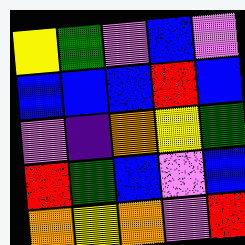[["yellow", "green", "violet", "blue", "violet"], ["blue", "blue", "blue", "red", "blue"], ["violet", "indigo", "orange", "yellow", "green"], ["red", "green", "blue", "violet", "blue"], ["orange", "yellow", "orange", "violet", "red"]]